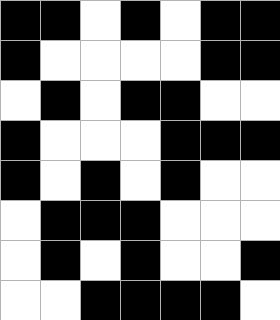[["black", "black", "white", "black", "white", "black", "black"], ["black", "white", "white", "white", "white", "black", "black"], ["white", "black", "white", "black", "black", "white", "white"], ["black", "white", "white", "white", "black", "black", "black"], ["black", "white", "black", "white", "black", "white", "white"], ["white", "black", "black", "black", "white", "white", "white"], ["white", "black", "white", "black", "white", "white", "black"], ["white", "white", "black", "black", "black", "black", "white"]]